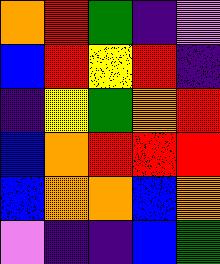[["orange", "red", "green", "indigo", "violet"], ["blue", "red", "yellow", "red", "indigo"], ["indigo", "yellow", "green", "orange", "red"], ["blue", "orange", "red", "red", "red"], ["blue", "orange", "orange", "blue", "orange"], ["violet", "indigo", "indigo", "blue", "green"]]